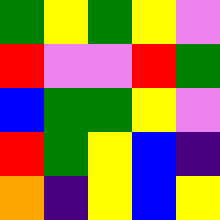[["green", "yellow", "green", "yellow", "violet"], ["red", "violet", "violet", "red", "green"], ["blue", "green", "green", "yellow", "violet"], ["red", "green", "yellow", "blue", "indigo"], ["orange", "indigo", "yellow", "blue", "yellow"]]